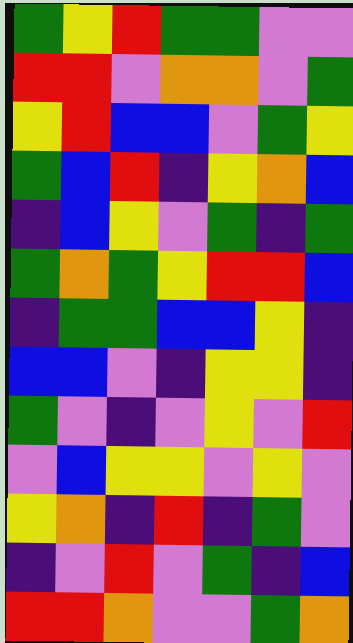[["green", "yellow", "red", "green", "green", "violet", "violet"], ["red", "red", "violet", "orange", "orange", "violet", "green"], ["yellow", "red", "blue", "blue", "violet", "green", "yellow"], ["green", "blue", "red", "indigo", "yellow", "orange", "blue"], ["indigo", "blue", "yellow", "violet", "green", "indigo", "green"], ["green", "orange", "green", "yellow", "red", "red", "blue"], ["indigo", "green", "green", "blue", "blue", "yellow", "indigo"], ["blue", "blue", "violet", "indigo", "yellow", "yellow", "indigo"], ["green", "violet", "indigo", "violet", "yellow", "violet", "red"], ["violet", "blue", "yellow", "yellow", "violet", "yellow", "violet"], ["yellow", "orange", "indigo", "red", "indigo", "green", "violet"], ["indigo", "violet", "red", "violet", "green", "indigo", "blue"], ["red", "red", "orange", "violet", "violet", "green", "orange"]]